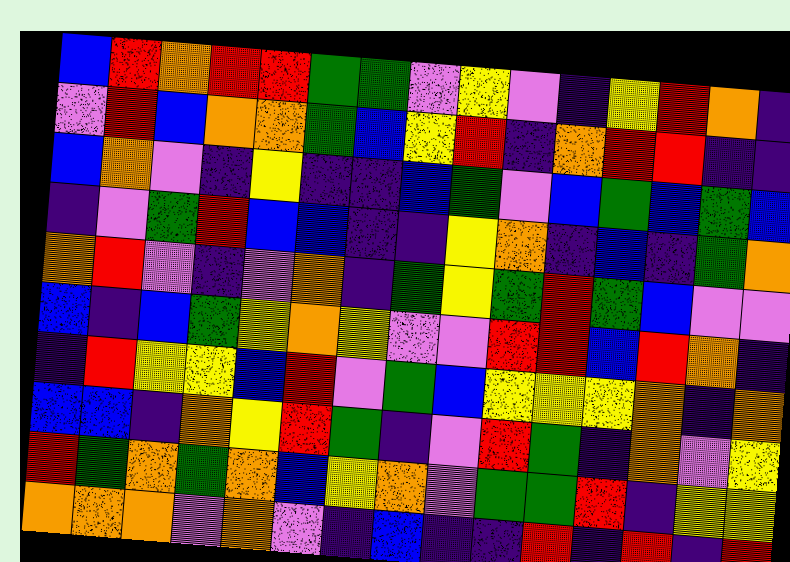[["blue", "red", "orange", "red", "red", "green", "green", "violet", "yellow", "violet", "indigo", "yellow", "red", "orange", "indigo"], ["violet", "red", "blue", "orange", "orange", "green", "blue", "yellow", "red", "indigo", "orange", "red", "red", "indigo", "indigo"], ["blue", "orange", "violet", "indigo", "yellow", "indigo", "indigo", "blue", "green", "violet", "blue", "green", "blue", "green", "blue"], ["indigo", "violet", "green", "red", "blue", "blue", "indigo", "indigo", "yellow", "orange", "indigo", "blue", "indigo", "green", "orange"], ["orange", "red", "violet", "indigo", "violet", "orange", "indigo", "green", "yellow", "green", "red", "green", "blue", "violet", "violet"], ["blue", "indigo", "blue", "green", "yellow", "orange", "yellow", "violet", "violet", "red", "red", "blue", "red", "orange", "indigo"], ["indigo", "red", "yellow", "yellow", "blue", "red", "violet", "green", "blue", "yellow", "yellow", "yellow", "orange", "indigo", "orange"], ["blue", "blue", "indigo", "orange", "yellow", "red", "green", "indigo", "violet", "red", "green", "indigo", "orange", "violet", "yellow"], ["red", "green", "orange", "green", "orange", "blue", "yellow", "orange", "violet", "green", "green", "red", "indigo", "yellow", "yellow"], ["orange", "orange", "orange", "violet", "orange", "violet", "indigo", "blue", "indigo", "indigo", "red", "indigo", "red", "indigo", "red"]]